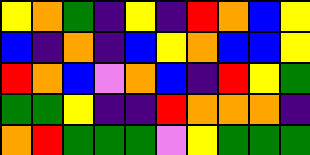[["yellow", "orange", "green", "indigo", "yellow", "indigo", "red", "orange", "blue", "yellow"], ["blue", "indigo", "orange", "indigo", "blue", "yellow", "orange", "blue", "blue", "yellow"], ["red", "orange", "blue", "violet", "orange", "blue", "indigo", "red", "yellow", "green"], ["green", "green", "yellow", "indigo", "indigo", "red", "orange", "orange", "orange", "indigo"], ["orange", "red", "green", "green", "green", "violet", "yellow", "green", "green", "green"]]